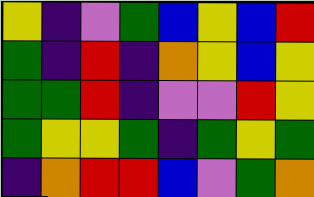[["yellow", "indigo", "violet", "green", "blue", "yellow", "blue", "red"], ["green", "indigo", "red", "indigo", "orange", "yellow", "blue", "yellow"], ["green", "green", "red", "indigo", "violet", "violet", "red", "yellow"], ["green", "yellow", "yellow", "green", "indigo", "green", "yellow", "green"], ["indigo", "orange", "red", "red", "blue", "violet", "green", "orange"]]